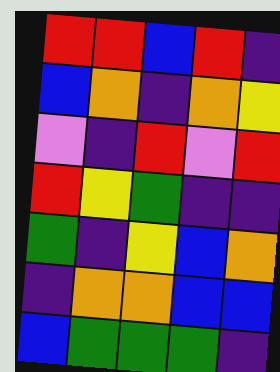[["red", "red", "blue", "red", "indigo"], ["blue", "orange", "indigo", "orange", "yellow"], ["violet", "indigo", "red", "violet", "red"], ["red", "yellow", "green", "indigo", "indigo"], ["green", "indigo", "yellow", "blue", "orange"], ["indigo", "orange", "orange", "blue", "blue"], ["blue", "green", "green", "green", "indigo"]]